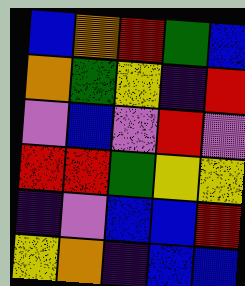[["blue", "orange", "red", "green", "blue"], ["orange", "green", "yellow", "indigo", "red"], ["violet", "blue", "violet", "red", "violet"], ["red", "red", "green", "yellow", "yellow"], ["indigo", "violet", "blue", "blue", "red"], ["yellow", "orange", "indigo", "blue", "blue"]]